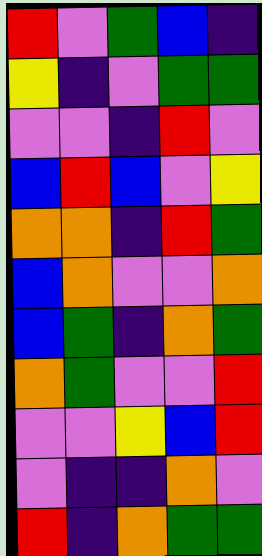[["red", "violet", "green", "blue", "indigo"], ["yellow", "indigo", "violet", "green", "green"], ["violet", "violet", "indigo", "red", "violet"], ["blue", "red", "blue", "violet", "yellow"], ["orange", "orange", "indigo", "red", "green"], ["blue", "orange", "violet", "violet", "orange"], ["blue", "green", "indigo", "orange", "green"], ["orange", "green", "violet", "violet", "red"], ["violet", "violet", "yellow", "blue", "red"], ["violet", "indigo", "indigo", "orange", "violet"], ["red", "indigo", "orange", "green", "green"]]